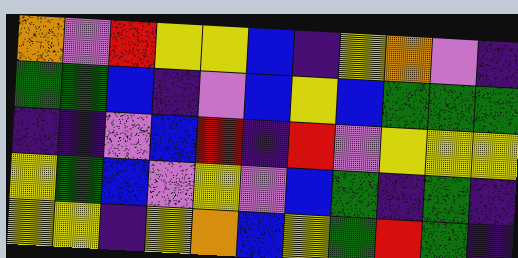[["orange", "violet", "red", "yellow", "yellow", "blue", "indigo", "yellow", "orange", "violet", "indigo"], ["green", "green", "blue", "indigo", "violet", "blue", "yellow", "blue", "green", "green", "green"], ["indigo", "indigo", "violet", "blue", "red", "indigo", "red", "violet", "yellow", "yellow", "yellow"], ["yellow", "green", "blue", "violet", "yellow", "violet", "blue", "green", "indigo", "green", "indigo"], ["yellow", "yellow", "indigo", "yellow", "orange", "blue", "yellow", "green", "red", "green", "indigo"]]